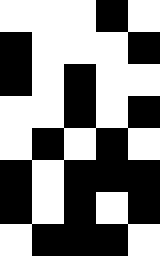[["white", "white", "white", "black", "white"], ["black", "white", "white", "white", "black"], ["black", "white", "black", "white", "white"], ["white", "white", "black", "white", "black"], ["white", "black", "white", "black", "white"], ["black", "white", "black", "black", "black"], ["black", "white", "black", "white", "black"], ["white", "black", "black", "black", "white"]]